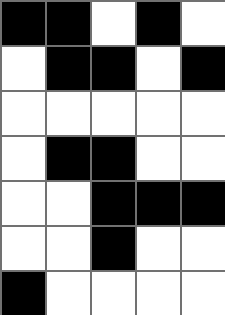[["black", "black", "white", "black", "white"], ["white", "black", "black", "white", "black"], ["white", "white", "white", "white", "white"], ["white", "black", "black", "white", "white"], ["white", "white", "black", "black", "black"], ["white", "white", "black", "white", "white"], ["black", "white", "white", "white", "white"]]